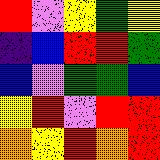[["red", "violet", "yellow", "green", "yellow"], ["indigo", "blue", "red", "red", "green"], ["blue", "violet", "green", "green", "blue"], ["yellow", "red", "violet", "red", "red"], ["orange", "yellow", "red", "orange", "red"]]